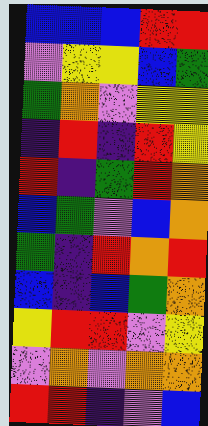[["blue", "blue", "blue", "red", "red"], ["violet", "yellow", "yellow", "blue", "green"], ["green", "orange", "violet", "yellow", "yellow"], ["indigo", "red", "indigo", "red", "yellow"], ["red", "indigo", "green", "red", "orange"], ["blue", "green", "violet", "blue", "orange"], ["green", "indigo", "red", "orange", "red"], ["blue", "indigo", "blue", "green", "orange"], ["yellow", "red", "red", "violet", "yellow"], ["violet", "orange", "violet", "orange", "orange"], ["red", "red", "indigo", "violet", "blue"]]